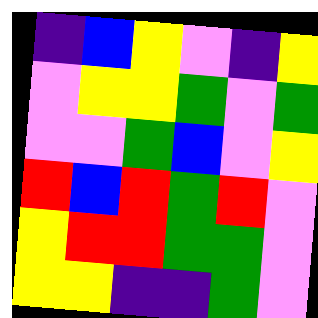[["indigo", "blue", "yellow", "violet", "indigo", "yellow"], ["violet", "yellow", "yellow", "green", "violet", "green"], ["violet", "violet", "green", "blue", "violet", "yellow"], ["red", "blue", "red", "green", "red", "violet"], ["yellow", "red", "red", "green", "green", "violet"], ["yellow", "yellow", "indigo", "indigo", "green", "violet"]]